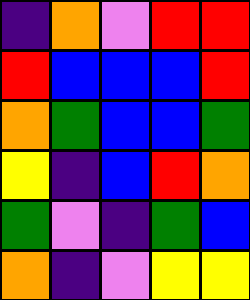[["indigo", "orange", "violet", "red", "red"], ["red", "blue", "blue", "blue", "red"], ["orange", "green", "blue", "blue", "green"], ["yellow", "indigo", "blue", "red", "orange"], ["green", "violet", "indigo", "green", "blue"], ["orange", "indigo", "violet", "yellow", "yellow"]]